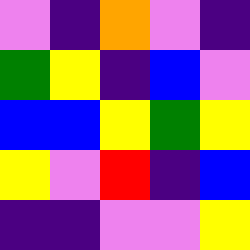[["violet", "indigo", "orange", "violet", "indigo"], ["green", "yellow", "indigo", "blue", "violet"], ["blue", "blue", "yellow", "green", "yellow"], ["yellow", "violet", "red", "indigo", "blue"], ["indigo", "indigo", "violet", "violet", "yellow"]]